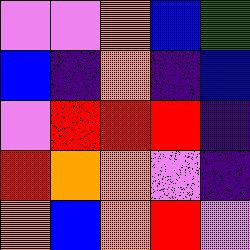[["violet", "violet", "orange", "blue", "green"], ["blue", "indigo", "orange", "indigo", "blue"], ["violet", "red", "red", "red", "indigo"], ["red", "orange", "orange", "violet", "indigo"], ["orange", "blue", "orange", "red", "violet"]]